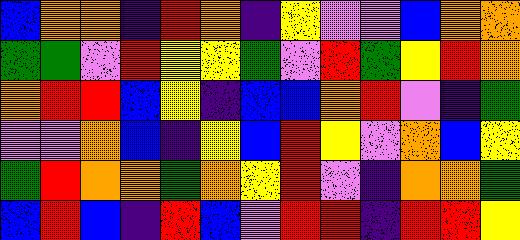[["blue", "orange", "orange", "indigo", "red", "orange", "indigo", "yellow", "violet", "violet", "blue", "orange", "orange"], ["green", "green", "violet", "red", "yellow", "yellow", "green", "violet", "red", "green", "yellow", "red", "orange"], ["orange", "red", "red", "blue", "yellow", "indigo", "blue", "blue", "orange", "red", "violet", "indigo", "green"], ["violet", "violet", "orange", "blue", "indigo", "yellow", "blue", "red", "yellow", "violet", "orange", "blue", "yellow"], ["green", "red", "orange", "orange", "green", "orange", "yellow", "red", "violet", "indigo", "orange", "orange", "green"], ["blue", "red", "blue", "indigo", "red", "blue", "violet", "red", "red", "indigo", "red", "red", "yellow"]]